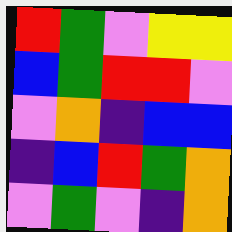[["red", "green", "violet", "yellow", "yellow"], ["blue", "green", "red", "red", "violet"], ["violet", "orange", "indigo", "blue", "blue"], ["indigo", "blue", "red", "green", "orange"], ["violet", "green", "violet", "indigo", "orange"]]